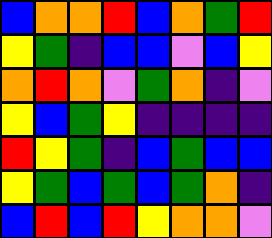[["blue", "orange", "orange", "red", "blue", "orange", "green", "red"], ["yellow", "green", "indigo", "blue", "blue", "violet", "blue", "yellow"], ["orange", "red", "orange", "violet", "green", "orange", "indigo", "violet"], ["yellow", "blue", "green", "yellow", "indigo", "indigo", "indigo", "indigo"], ["red", "yellow", "green", "indigo", "blue", "green", "blue", "blue"], ["yellow", "green", "blue", "green", "blue", "green", "orange", "indigo"], ["blue", "red", "blue", "red", "yellow", "orange", "orange", "violet"]]